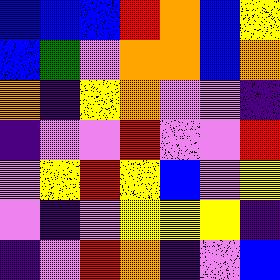[["blue", "blue", "blue", "red", "orange", "blue", "yellow"], ["blue", "green", "violet", "orange", "orange", "blue", "orange"], ["orange", "indigo", "yellow", "orange", "violet", "violet", "indigo"], ["indigo", "violet", "violet", "red", "violet", "violet", "red"], ["violet", "yellow", "red", "yellow", "blue", "violet", "yellow"], ["violet", "indigo", "violet", "yellow", "yellow", "yellow", "indigo"], ["indigo", "violet", "red", "orange", "indigo", "violet", "blue"]]